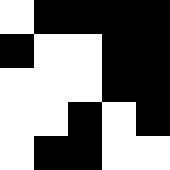[["white", "black", "black", "black", "black"], ["black", "white", "white", "black", "black"], ["white", "white", "white", "black", "black"], ["white", "white", "black", "white", "black"], ["white", "black", "black", "white", "white"]]